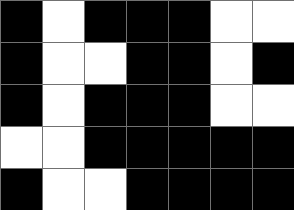[["black", "white", "black", "black", "black", "white", "white"], ["black", "white", "white", "black", "black", "white", "black"], ["black", "white", "black", "black", "black", "white", "white"], ["white", "white", "black", "black", "black", "black", "black"], ["black", "white", "white", "black", "black", "black", "black"]]